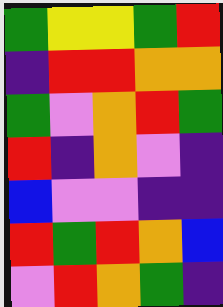[["green", "yellow", "yellow", "green", "red"], ["indigo", "red", "red", "orange", "orange"], ["green", "violet", "orange", "red", "green"], ["red", "indigo", "orange", "violet", "indigo"], ["blue", "violet", "violet", "indigo", "indigo"], ["red", "green", "red", "orange", "blue"], ["violet", "red", "orange", "green", "indigo"]]